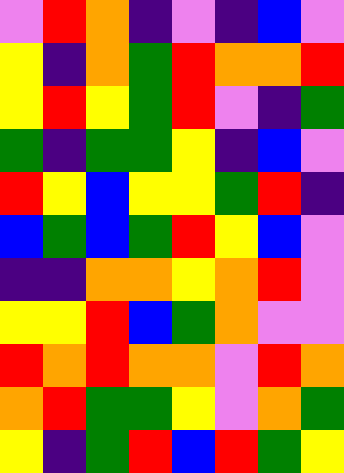[["violet", "red", "orange", "indigo", "violet", "indigo", "blue", "violet"], ["yellow", "indigo", "orange", "green", "red", "orange", "orange", "red"], ["yellow", "red", "yellow", "green", "red", "violet", "indigo", "green"], ["green", "indigo", "green", "green", "yellow", "indigo", "blue", "violet"], ["red", "yellow", "blue", "yellow", "yellow", "green", "red", "indigo"], ["blue", "green", "blue", "green", "red", "yellow", "blue", "violet"], ["indigo", "indigo", "orange", "orange", "yellow", "orange", "red", "violet"], ["yellow", "yellow", "red", "blue", "green", "orange", "violet", "violet"], ["red", "orange", "red", "orange", "orange", "violet", "red", "orange"], ["orange", "red", "green", "green", "yellow", "violet", "orange", "green"], ["yellow", "indigo", "green", "red", "blue", "red", "green", "yellow"]]